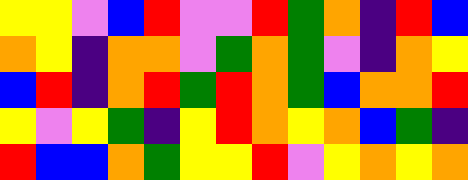[["yellow", "yellow", "violet", "blue", "red", "violet", "violet", "red", "green", "orange", "indigo", "red", "blue"], ["orange", "yellow", "indigo", "orange", "orange", "violet", "green", "orange", "green", "violet", "indigo", "orange", "yellow"], ["blue", "red", "indigo", "orange", "red", "green", "red", "orange", "green", "blue", "orange", "orange", "red"], ["yellow", "violet", "yellow", "green", "indigo", "yellow", "red", "orange", "yellow", "orange", "blue", "green", "indigo"], ["red", "blue", "blue", "orange", "green", "yellow", "yellow", "red", "violet", "yellow", "orange", "yellow", "orange"]]